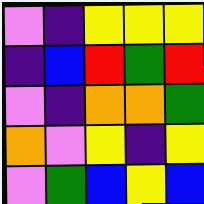[["violet", "indigo", "yellow", "yellow", "yellow"], ["indigo", "blue", "red", "green", "red"], ["violet", "indigo", "orange", "orange", "green"], ["orange", "violet", "yellow", "indigo", "yellow"], ["violet", "green", "blue", "yellow", "blue"]]